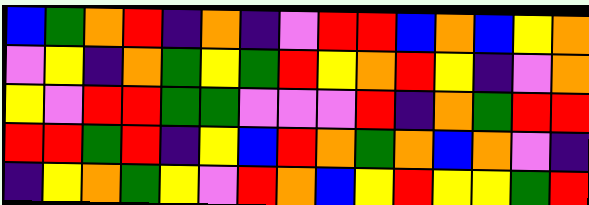[["blue", "green", "orange", "red", "indigo", "orange", "indigo", "violet", "red", "red", "blue", "orange", "blue", "yellow", "orange"], ["violet", "yellow", "indigo", "orange", "green", "yellow", "green", "red", "yellow", "orange", "red", "yellow", "indigo", "violet", "orange"], ["yellow", "violet", "red", "red", "green", "green", "violet", "violet", "violet", "red", "indigo", "orange", "green", "red", "red"], ["red", "red", "green", "red", "indigo", "yellow", "blue", "red", "orange", "green", "orange", "blue", "orange", "violet", "indigo"], ["indigo", "yellow", "orange", "green", "yellow", "violet", "red", "orange", "blue", "yellow", "red", "yellow", "yellow", "green", "red"]]